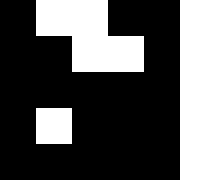[["black", "white", "white", "black", "black", "white"], ["black", "black", "white", "white", "black", "white"], ["black", "black", "black", "black", "black", "white"], ["black", "white", "black", "black", "black", "white"], ["black", "black", "black", "black", "black", "white"]]